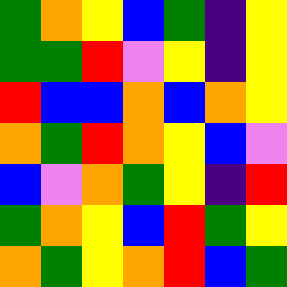[["green", "orange", "yellow", "blue", "green", "indigo", "yellow"], ["green", "green", "red", "violet", "yellow", "indigo", "yellow"], ["red", "blue", "blue", "orange", "blue", "orange", "yellow"], ["orange", "green", "red", "orange", "yellow", "blue", "violet"], ["blue", "violet", "orange", "green", "yellow", "indigo", "red"], ["green", "orange", "yellow", "blue", "red", "green", "yellow"], ["orange", "green", "yellow", "orange", "red", "blue", "green"]]